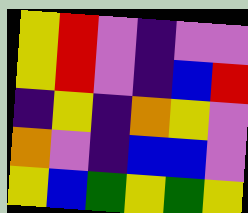[["yellow", "red", "violet", "indigo", "violet", "violet"], ["yellow", "red", "violet", "indigo", "blue", "red"], ["indigo", "yellow", "indigo", "orange", "yellow", "violet"], ["orange", "violet", "indigo", "blue", "blue", "violet"], ["yellow", "blue", "green", "yellow", "green", "yellow"]]